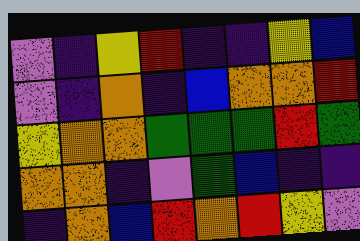[["violet", "indigo", "yellow", "red", "indigo", "indigo", "yellow", "blue"], ["violet", "indigo", "orange", "indigo", "blue", "orange", "orange", "red"], ["yellow", "orange", "orange", "green", "green", "green", "red", "green"], ["orange", "orange", "indigo", "violet", "green", "blue", "indigo", "indigo"], ["indigo", "orange", "blue", "red", "orange", "red", "yellow", "violet"]]